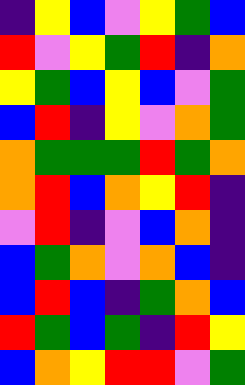[["indigo", "yellow", "blue", "violet", "yellow", "green", "blue"], ["red", "violet", "yellow", "green", "red", "indigo", "orange"], ["yellow", "green", "blue", "yellow", "blue", "violet", "green"], ["blue", "red", "indigo", "yellow", "violet", "orange", "green"], ["orange", "green", "green", "green", "red", "green", "orange"], ["orange", "red", "blue", "orange", "yellow", "red", "indigo"], ["violet", "red", "indigo", "violet", "blue", "orange", "indigo"], ["blue", "green", "orange", "violet", "orange", "blue", "indigo"], ["blue", "red", "blue", "indigo", "green", "orange", "blue"], ["red", "green", "blue", "green", "indigo", "red", "yellow"], ["blue", "orange", "yellow", "red", "red", "violet", "green"]]